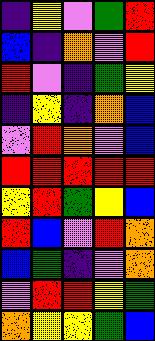[["indigo", "yellow", "violet", "green", "red"], ["blue", "indigo", "orange", "violet", "red"], ["red", "violet", "indigo", "green", "yellow"], ["indigo", "yellow", "indigo", "orange", "blue"], ["violet", "red", "orange", "violet", "blue"], ["red", "red", "red", "red", "red"], ["yellow", "red", "green", "yellow", "blue"], ["red", "blue", "violet", "red", "orange"], ["blue", "green", "indigo", "violet", "orange"], ["violet", "red", "red", "yellow", "green"], ["orange", "yellow", "yellow", "green", "blue"]]